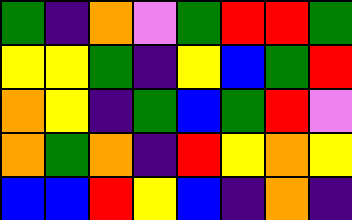[["green", "indigo", "orange", "violet", "green", "red", "red", "green"], ["yellow", "yellow", "green", "indigo", "yellow", "blue", "green", "red"], ["orange", "yellow", "indigo", "green", "blue", "green", "red", "violet"], ["orange", "green", "orange", "indigo", "red", "yellow", "orange", "yellow"], ["blue", "blue", "red", "yellow", "blue", "indigo", "orange", "indigo"]]